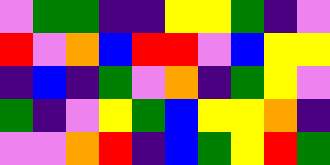[["violet", "green", "green", "indigo", "indigo", "yellow", "yellow", "green", "indigo", "violet"], ["red", "violet", "orange", "blue", "red", "red", "violet", "blue", "yellow", "yellow"], ["indigo", "blue", "indigo", "green", "violet", "orange", "indigo", "green", "yellow", "violet"], ["green", "indigo", "violet", "yellow", "green", "blue", "yellow", "yellow", "orange", "indigo"], ["violet", "violet", "orange", "red", "indigo", "blue", "green", "yellow", "red", "green"]]